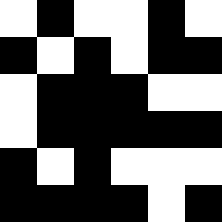[["white", "black", "white", "white", "black", "white"], ["black", "white", "black", "white", "black", "black"], ["white", "black", "black", "black", "white", "white"], ["white", "black", "black", "black", "black", "black"], ["black", "white", "black", "white", "white", "white"], ["black", "black", "black", "black", "white", "black"]]